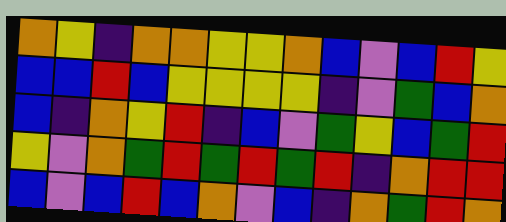[["orange", "yellow", "indigo", "orange", "orange", "yellow", "yellow", "orange", "blue", "violet", "blue", "red", "yellow"], ["blue", "blue", "red", "blue", "yellow", "yellow", "yellow", "yellow", "indigo", "violet", "green", "blue", "orange"], ["blue", "indigo", "orange", "yellow", "red", "indigo", "blue", "violet", "green", "yellow", "blue", "green", "red"], ["yellow", "violet", "orange", "green", "red", "green", "red", "green", "red", "indigo", "orange", "red", "red"], ["blue", "violet", "blue", "red", "blue", "orange", "violet", "blue", "indigo", "orange", "green", "red", "orange"]]